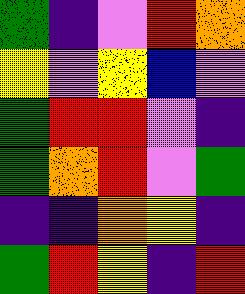[["green", "indigo", "violet", "red", "orange"], ["yellow", "violet", "yellow", "blue", "violet"], ["green", "red", "red", "violet", "indigo"], ["green", "orange", "red", "violet", "green"], ["indigo", "indigo", "orange", "yellow", "indigo"], ["green", "red", "yellow", "indigo", "red"]]